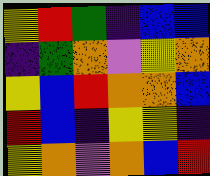[["yellow", "red", "green", "indigo", "blue", "blue"], ["indigo", "green", "orange", "violet", "yellow", "orange"], ["yellow", "blue", "red", "orange", "orange", "blue"], ["red", "blue", "indigo", "yellow", "yellow", "indigo"], ["yellow", "orange", "violet", "orange", "blue", "red"]]